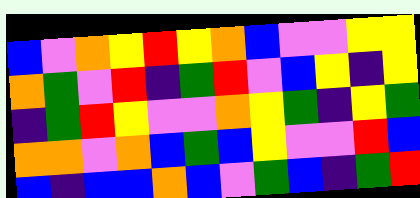[["blue", "violet", "orange", "yellow", "red", "yellow", "orange", "blue", "violet", "violet", "yellow", "yellow"], ["orange", "green", "violet", "red", "indigo", "green", "red", "violet", "blue", "yellow", "indigo", "yellow"], ["indigo", "green", "red", "yellow", "violet", "violet", "orange", "yellow", "green", "indigo", "yellow", "green"], ["orange", "orange", "violet", "orange", "blue", "green", "blue", "yellow", "violet", "violet", "red", "blue"], ["blue", "indigo", "blue", "blue", "orange", "blue", "violet", "green", "blue", "indigo", "green", "red"]]